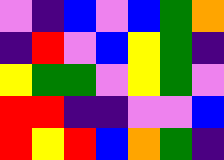[["violet", "indigo", "blue", "violet", "blue", "green", "orange"], ["indigo", "red", "violet", "blue", "yellow", "green", "indigo"], ["yellow", "green", "green", "violet", "yellow", "green", "violet"], ["red", "red", "indigo", "indigo", "violet", "violet", "blue"], ["red", "yellow", "red", "blue", "orange", "green", "indigo"]]